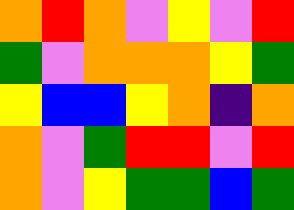[["orange", "red", "orange", "violet", "yellow", "violet", "red"], ["green", "violet", "orange", "orange", "orange", "yellow", "green"], ["yellow", "blue", "blue", "yellow", "orange", "indigo", "orange"], ["orange", "violet", "green", "red", "red", "violet", "red"], ["orange", "violet", "yellow", "green", "green", "blue", "green"]]